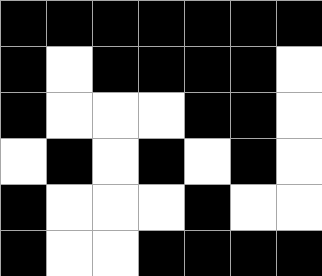[["black", "black", "black", "black", "black", "black", "black"], ["black", "white", "black", "black", "black", "black", "white"], ["black", "white", "white", "white", "black", "black", "white"], ["white", "black", "white", "black", "white", "black", "white"], ["black", "white", "white", "white", "black", "white", "white"], ["black", "white", "white", "black", "black", "black", "black"]]